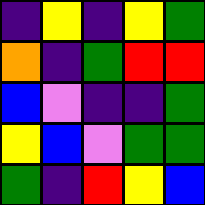[["indigo", "yellow", "indigo", "yellow", "green"], ["orange", "indigo", "green", "red", "red"], ["blue", "violet", "indigo", "indigo", "green"], ["yellow", "blue", "violet", "green", "green"], ["green", "indigo", "red", "yellow", "blue"]]